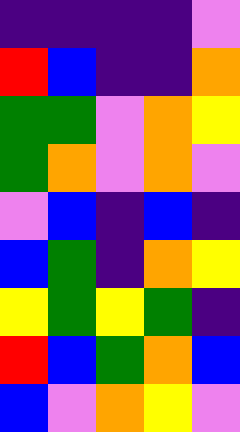[["indigo", "indigo", "indigo", "indigo", "violet"], ["red", "blue", "indigo", "indigo", "orange"], ["green", "green", "violet", "orange", "yellow"], ["green", "orange", "violet", "orange", "violet"], ["violet", "blue", "indigo", "blue", "indigo"], ["blue", "green", "indigo", "orange", "yellow"], ["yellow", "green", "yellow", "green", "indigo"], ["red", "blue", "green", "orange", "blue"], ["blue", "violet", "orange", "yellow", "violet"]]